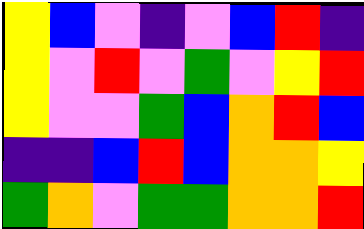[["yellow", "blue", "violet", "indigo", "violet", "blue", "red", "indigo"], ["yellow", "violet", "red", "violet", "green", "violet", "yellow", "red"], ["yellow", "violet", "violet", "green", "blue", "orange", "red", "blue"], ["indigo", "indigo", "blue", "red", "blue", "orange", "orange", "yellow"], ["green", "orange", "violet", "green", "green", "orange", "orange", "red"]]